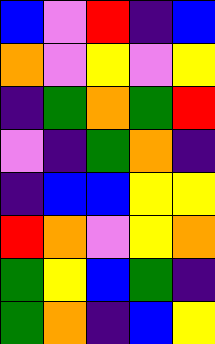[["blue", "violet", "red", "indigo", "blue"], ["orange", "violet", "yellow", "violet", "yellow"], ["indigo", "green", "orange", "green", "red"], ["violet", "indigo", "green", "orange", "indigo"], ["indigo", "blue", "blue", "yellow", "yellow"], ["red", "orange", "violet", "yellow", "orange"], ["green", "yellow", "blue", "green", "indigo"], ["green", "orange", "indigo", "blue", "yellow"]]